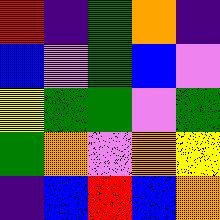[["red", "indigo", "green", "orange", "indigo"], ["blue", "violet", "green", "blue", "violet"], ["yellow", "green", "green", "violet", "green"], ["green", "orange", "violet", "orange", "yellow"], ["indigo", "blue", "red", "blue", "orange"]]